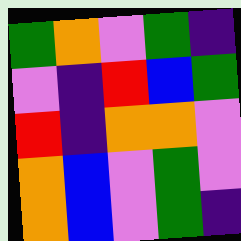[["green", "orange", "violet", "green", "indigo"], ["violet", "indigo", "red", "blue", "green"], ["red", "indigo", "orange", "orange", "violet"], ["orange", "blue", "violet", "green", "violet"], ["orange", "blue", "violet", "green", "indigo"]]